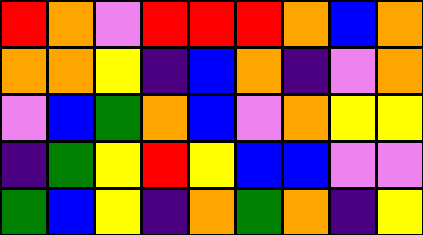[["red", "orange", "violet", "red", "red", "red", "orange", "blue", "orange"], ["orange", "orange", "yellow", "indigo", "blue", "orange", "indigo", "violet", "orange"], ["violet", "blue", "green", "orange", "blue", "violet", "orange", "yellow", "yellow"], ["indigo", "green", "yellow", "red", "yellow", "blue", "blue", "violet", "violet"], ["green", "blue", "yellow", "indigo", "orange", "green", "orange", "indigo", "yellow"]]